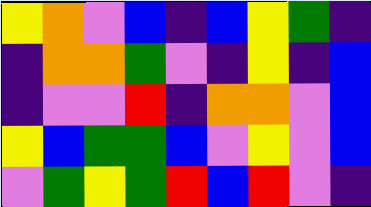[["yellow", "orange", "violet", "blue", "indigo", "blue", "yellow", "green", "indigo"], ["indigo", "orange", "orange", "green", "violet", "indigo", "yellow", "indigo", "blue"], ["indigo", "violet", "violet", "red", "indigo", "orange", "orange", "violet", "blue"], ["yellow", "blue", "green", "green", "blue", "violet", "yellow", "violet", "blue"], ["violet", "green", "yellow", "green", "red", "blue", "red", "violet", "indigo"]]